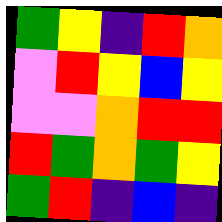[["green", "yellow", "indigo", "red", "orange"], ["violet", "red", "yellow", "blue", "yellow"], ["violet", "violet", "orange", "red", "red"], ["red", "green", "orange", "green", "yellow"], ["green", "red", "indigo", "blue", "indigo"]]